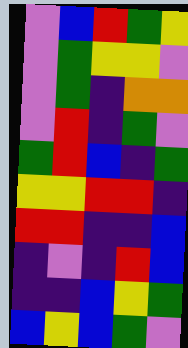[["violet", "blue", "red", "green", "yellow"], ["violet", "green", "yellow", "yellow", "violet"], ["violet", "green", "indigo", "orange", "orange"], ["violet", "red", "indigo", "green", "violet"], ["green", "red", "blue", "indigo", "green"], ["yellow", "yellow", "red", "red", "indigo"], ["red", "red", "indigo", "indigo", "blue"], ["indigo", "violet", "indigo", "red", "blue"], ["indigo", "indigo", "blue", "yellow", "green"], ["blue", "yellow", "blue", "green", "violet"]]